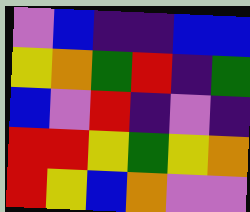[["violet", "blue", "indigo", "indigo", "blue", "blue"], ["yellow", "orange", "green", "red", "indigo", "green"], ["blue", "violet", "red", "indigo", "violet", "indigo"], ["red", "red", "yellow", "green", "yellow", "orange"], ["red", "yellow", "blue", "orange", "violet", "violet"]]